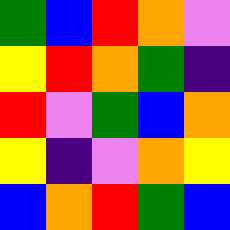[["green", "blue", "red", "orange", "violet"], ["yellow", "red", "orange", "green", "indigo"], ["red", "violet", "green", "blue", "orange"], ["yellow", "indigo", "violet", "orange", "yellow"], ["blue", "orange", "red", "green", "blue"]]